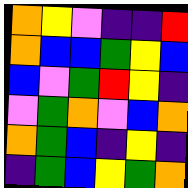[["orange", "yellow", "violet", "indigo", "indigo", "red"], ["orange", "blue", "blue", "green", "yellow", "blue"], ["blue", "violet", "green", "red", "yellow", "indigo"], ["violet", "green", "orange", "violet", "blue", "orange"], ["orange", "green", "blue", "indigo", "yellow", "indigo"], ["indigo", "green", "blue", "yellow", "green", "orange"]]